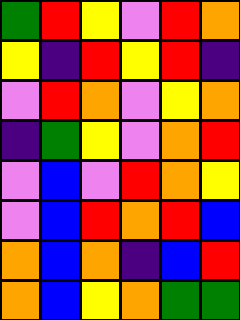[["green", "red", "yellow", "violet", "red", "orange"], ["yellow", "indigo", "red", "yellow", "red", "indigo"], ["violet", "red", "orange", "violet", "yellow", "orange"], ["indigo", "green", "yellow", "violet", "orange", "red"], ["violet", "blue", "violet", "red", "orange", "yellow"], ["violet", "blue", "red", "orange", "red", "blue"], ["orange", "blue", "orange", "indigo", "blue", "red"], ["orange", "blue", "yellow", "orange", "green", "green"]]